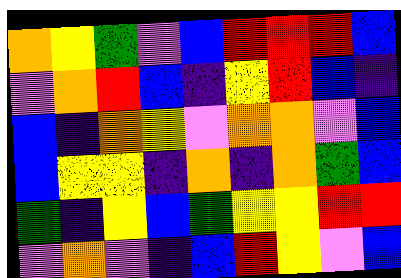[["orange", "yellow", "green", "violet", "blue", "red", "red", "red", "blue"], ["violet", "orange", "red", "blue", "indigo", "yellow", "red", "blue", "indigo"], ["blue", "indigo", "orange", "yellow", "violet", "orange", "orange", "violet", "blue"], ["blue", "yellow", "yellow", "indigo", "orange", "indigo", "orange", "green", "blue"], ["green", "indigo", "yellow", "blue", "green", "yellow", "yellow", "red", "red"], ["violet", "orange", "violet", "indigo", "blue", "red", "yellow", "violet", "blue"]]